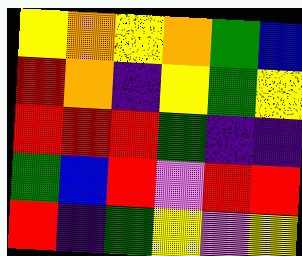[["yellow", "orange", "yellow", "orange", "green", "blue"], ["red", "orange", "indigo", "yellow", "green", "yellow"], ["red", "red", "red", "green", "indigo", "indigo"], ["green", "blue", "red", "violet", "red", "red"], ["red", "indigo", "green", "yellow", "violet", "yellow"]]